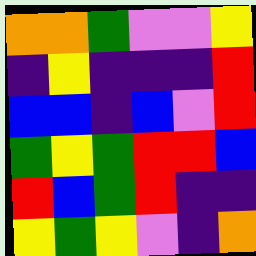[["orange", "orange", "green", "violet", "violet", "yellow"], ["indigo", "yellow", "indigo", "indigo", "indigo", "red"], ["blue", "blue", "indigo", "blue", "violet", "red"], ["green", "yellow", "green", "red", "red", "blue"], ["red", "blue", "green", "red", "indigo", "indigo"], ["yellow", "green", "yellow", "violet", "indigo", "orange"]]